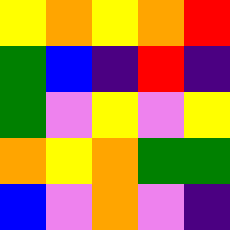[["yellow", "orange", "yellow", "orange", "red"], ["green", "blue", "indigo", "red", "indigo"], ["green", "violet", "yellow", "violet", "yellow"], ["orange", "yellow", "orange", "green", "green"], ["blue", "violet", "orange", "violet", "indigo"]]